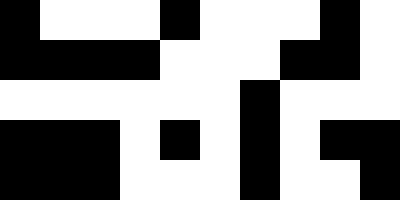[["black", "white", "white", "white", "black", "white", "white", "white", "black", "white"], ["black", "black", "black", "black", "white", "white", "white", "black", "black", "white"], ["white", "white", "white", "white", "white", "white", "black", "white", "white", "white"], ["black", "black", "black", "white", "black", "white", "black", "white", "black", "black"], ["black", "black", "black", "white", "white", "white", "black", "white", "white", "black"]]